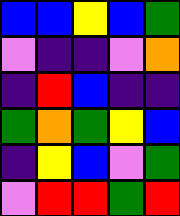[["blue", "blue", "yellow", "blue", "green"], ["violet", "indigo", "indigo", "violet", "orange"], ["indigo", "red", "blue", "indigo", "indigo"], ["green", "orange", "green", "yellow", "blue"], ["indigo", "yellow", "blue", "violet", "green"], ["violet", "red", "red", "green", "red"]]